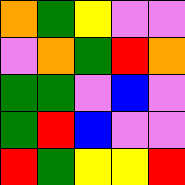[["orange", "green", "yellow", "violet", "violet"], ["violet", "orange", "green", "red", "orange"], ["green", "green", "violet", "blue", "violet"], ["green", "red", "blue", "violet", "violet"], ["red", "green", "yellow", "yellow", "red"]]